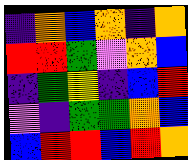[["indigo", "orange", "blue", "orange", "indigo", "orange"], ["red", "red", "green", "violet", "orange", "blue"], ["indigo", "green", "yellow", "indigo", "blue", "red"], ["violet", "indigo", "green", "green", "orange", "blue"], ["blue", "red", "red", "blue", "red", "orange"]]